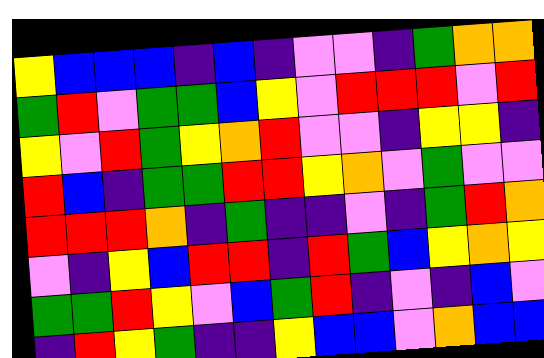[["yellow", "blue", "blue", "blue", "indigo", "blue", "indigo", "violet", "violet", "indigo", "green", "orange", "orange"], ["green", "red", "violet", "green", "green", "blue", "yellow", "violet", "red", "red", "red", "violet", "red"], ["yellow", "violet", "red", "green", "yellow", "orange", "red", "violet", "violet", "indigo", "yellow", "yellow", "indigo"], ["red", "blue", "indigo", "green", "green", "red", "red", "yellow", "orange", "violet", "green", "violet", "violet"], ["red", "red", "red", "orange", "indigo", "green", "indigo", "indigo", "violet", "indigo", "green", "red", "orange"], ["violet", "indigo", "yellow", "blue", "red", "red", "indigo", "red", "green", "blue", "yellow", "orange", "yellow"], ["green", "green", "red", "yellow", "violet", "blue", "green", "red", "indigo", "violet", "indigo", "blue", "violet"], ["indigo", "red", "yellow", "green", "indigo", "indigo", "yellow", "blue", "blue", "violet", "orange", "blue", "blue"]]